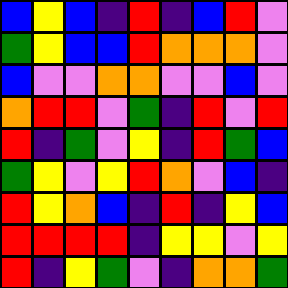[["blue", "yellow", "blue", "indigo", "red", "indigo", "blue", "red", "violet"], ["green", "yellow", "blue", "blue", "red", "orange", "orange", "orange", "violet"], ["blue", "violet", "violet", "orange", "orange", "violet", "violet", "blue", "violet"], ["orange", "red", "red", "violet", "green", "indigo", "red", "violet", "red"], ["red", "indigo", "green", "violet", "yellow", "indigo", "red", "green", "blue"], ["green", "yellow", "violet", "yellow", "red", "orange", "violet", "blue", "indigo"], ["red", "yellow", "orange", "blue", "indigo", "red", "indigo", "yellow", "blue"], ["red", "red", "red", "red", "indigo", "yellow", "yellow", "violet", "yellow"], ["red", "indigo", "yellow", "green", "violet", "indigo", "orange", "orange", "green"]]